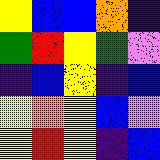[["yellow", "blue", "blue", "orange", "indigo"], ["green", "red", "yellow", "green", "violet"], ["indigo", "blue", "yellow", "indigo", "blue"], ["yellow", "orange", "yellow", "blue", "violet"], ["yellow", "red", "yellow", "indigo", "blue"]]